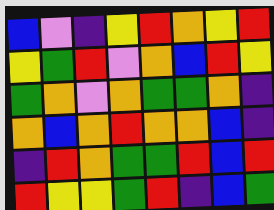[["blue", "violet", "indigo", "yellow", "red", "orange", "yellow", "red"], ["yellow", "green", "red", "violet", "orange", "blue", "red", "yellow"], ["green", "orange", "violet", "orange", "green", "green", "orange", "indigo"], ["orange", "blue", "orange", "red", "orange", "orange", "blue", "indigo"], ["indigo", "red", "orange", "green", "green", "red", "blue", "red"], ["red", "yellow", "yellow", "green", "red", "indigo", "blue", "green"]]